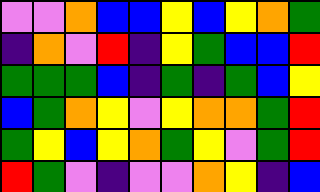[["violet", "violet", "orange", "blue", "blue", "yellow", "blue", "yellow", "orange", "green"], ["indigo", "orange", "violet", "red", "indigo", "yellow", "green", "blue", "blue", "red"], ["green", "green", "green", "blue", "indigo", "green", "indigo", "green", "blue", "yellow"], ["blue", "green", "orange", "yellow", "violet", "yellow", "orange", "orange", "green", "red"], ["green", "yellow", "blue", "yellow", "orange", "green", "yellow", "violet", "green", "red"], ["red", "green", "violet", "indigo", "violet", "violet", "orange", "yellow", "indigo", "blue"]]